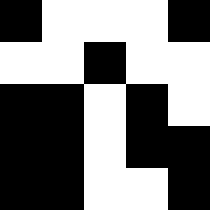[["black", "white", "white", "white", "black"], ["white", "white", "black", "white", "white"], ["black", "black", "white", "black", "white"], ["black", "black", "white", "black", "black"], ["black", "black", "white", "white", "black"]]